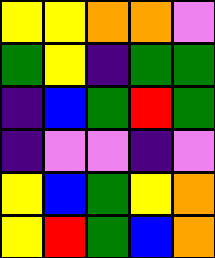[["yellow", "yellow", "orange", "orange", "violet"], ["green", "yellow", "indigo", "green", "green"], ["indigo", "blue", "green", "red", "green"], ["indigo", "violet", "violet", "indigo", "violet"], ["yellow", "blue", "green", "yellow", "orange"], ["yellow", "red", "green", "blue", "orange"]]